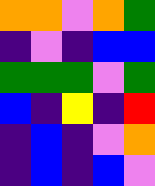[["orange", "orange", "violet", "orange", "green"], ["indigo", "violet", "indigo", "blue", "blue"], ["green", "green", "green", "violet", "green"], ["blue", "indigo", "yellow", "indigo", "red"], ["indigo", "blue", "indigo", "violet", "orange"], ["indigo", "blue", "indigo", "blue", "violet"]]